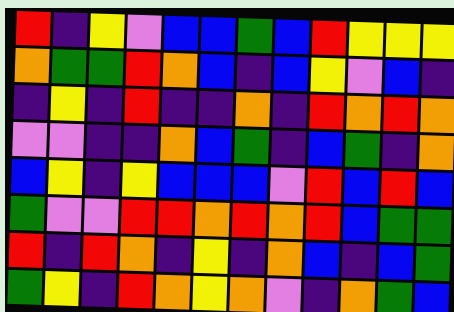[["red", "indigo", "yellow", "violet", "blue", "blue", "green", "blue", "red", "yellow", "yellow", "yellow"], ["orange", "green", "green", "red", "orange", "blue", "indigo", "blue", "yellow", "violet", "blue", "indigo"], ["indigo", "yellow", "indigo", "red", "indigo", "indigo", "orange", "indigo", "red", "orange", "red", "orange"], ["violet", "violet", "indigo", "indigo", "orange", "blue", "green", "indigo", "blue", "green", "indigo", "orange"], ["blue", "yellow", "indigo", "yellow", "blue", "blue", "blue", "violet", "red", "blue", "red", "blue"], ["green", "violet", "violet", "red", "red", "orange", "red", "orange", "red", "blue", "green", "green"], ["red", "indigo", "red", "orange", "indigo", "yellow", "indigo", "orange", "blue", "indigo", "blue", "green"], ["green", "yellow", "indigo", "red", "orange", "yellow", "orange", "violet", "indigo", "orange", "green", "blue"]]